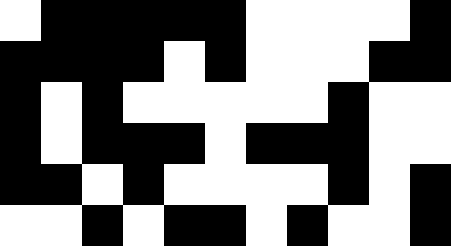[["white", "black", "black", "black", "black", "black", "white", "white", "white", "white", "black"], ["black", "black", "black", "black", "white", "black", "white", "white", "white", "black", "black"], ["black", "white", "black", "white", "white", "white", "white", "white", "black", "white", "white"], ["black", "white", "black", "black", "black", "white", "black", "black", "black", "white", "white"], ["black", "black", "white", "black", "white", "white", "white", "white", "black", "white", "black"], ["white", "white", "black", "white", "black", "black", "white", "black", "white", "white", "black"]]